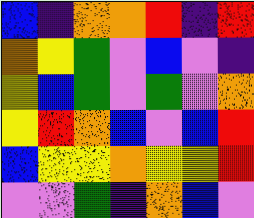[["blue", "indigo", "orange", "orange", "red", "indigo", "red"], ["orange", "yellow", "green", "violet", "blue", "violet", "indigo"], ["yellow", "blue", "green", "violet", "green", "violet", "orange"], ["yellow", "red", "orange", "blue", "violet", "blue", "red"], ["blue", "yellow", "yellow", "orange", "yellow", "yellow", "red"], ["violet", "violet", "green", "indigo", "orange", "blue", "violet"]]